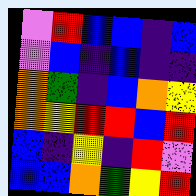[["violet", "red", "blue", "blue", "indigo", "blue"], ["violet", "blue", "indigo", "blue", "indigo", "indigo"], ["orange", "green", "indigo", "blue", "orange", "yellow"], ["orange", "yellow", "red", "red", "blue", "red"], ["blue", "indigo", "yellow", "indigo", "red", "violet"], ["blue", "blue", "orange", "green", "yellow", "red"]]